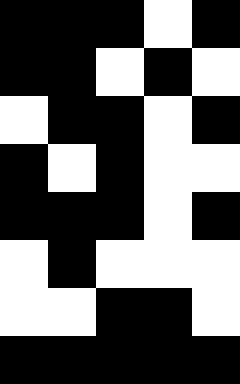[["black", "black", "black", "white", "black"], ["black", "black", "white", "black", "white"], ["white", "black", "black", "white", "black"], ["black", "white", "black", "white", "white"], ["black", "black", "black", "white", "black"], ["white", "black", "white", "white", "white"], ["white", "white", "black", "black", "white"], ["black", "black", "black", "black", "black"]]